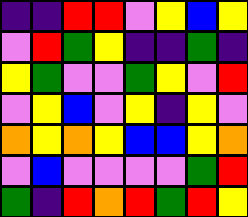[["indigo", "indigo", "red", "red", "violet", "yellow", "blue", "yellow"], ["violet", "red", "green", "yellow", "indigo", "indigo", "green", "indigo"], ["yellow", "green", "violet", "violet", "green", "yellow", "violet", "red"], ["violet", "yellow", "blue", "violet", "yellow", "indigo", "yellow", "violet"], ["orange", "yellow", "orange", "yellow", "blue", "blue", "yellow", "orange"], ["violet", "blue", "violet", "violet", "violet", "violet", "green", "red"], ["green", "indigo", "red", "orange", "red", "green", "red", "yellow"]]